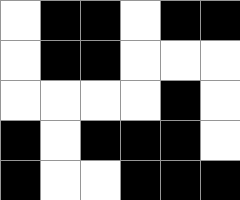[["white", "black", "black", "white", "black", "black"], ["white", "black", "black", "white", "white", "white"], ["white", "white", "white", "white", "black", "white"], ["black", "white", "black", "black", "black", "white"], ["black", "white", "white", "black", "black", "black"]]